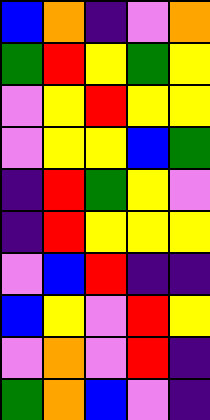[["blue", "orange", "indigo", "violet", "orange"], ["green", "red", "yellow", "green", "yellow"], ["violet", "yellow", "red", "yellow", "yellow"], ["violet", "yellow", "yellow", "blue", "green"], ["indigo", "red", "green", "yellow", "violet"], ["indigo", "red", "yellow", "yellow", "yellow"], ["violet", "blue", "red", "indigo", "indigo"], ["blue", "yellow", "violet", "red", "yellow"], ["violet", "orange", "violet", "red", "indigo"], ["green", "orange", "blue", "violet", "indigo"]]